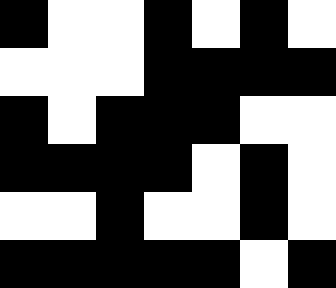[["black", "white", "white", "black", "white", "black", "white"], ["white", "white", "white", "black", "black", "black", "black"], ["black", "white", "black", "black", "black", "white", "white"], ["black", "black", "black", "black", "white", "black", "white"], ["white", "white", "black", "white", "white", "black", "white"], ["black", "black", "black", "black", "black", "white", "black"]]